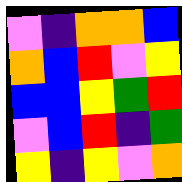[["violet", "indigo", "orange", "orange", "blue"], ["orange", "blue", "red", "violet", "yellow"], ["blue", "blue", "yellow", "green", "red"], ["violet", "blue", "red", "indigo", "green"], ["yellow", "indigo", "yellow", "violet", "orange"]]